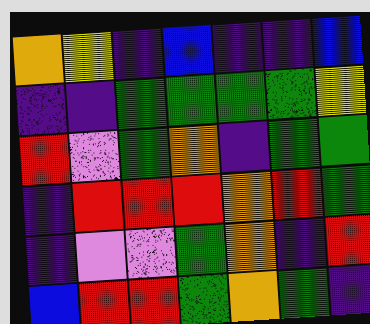[["orange", "yellow", "indigo", "blue", "indigo", "indigo", "blue"], ["indigo", "indigo", "green", "green", "green", "green", "yellow"], ["red", "violet", "green", "orange", "indigo", "green", "green"], ["indigo", "red", "red", "red", "orange", "red", "green"], ["indigo", "violet", "violet", "green", "orange", "indigo", "red"], ["blue", "red", "red", "green", "orange", "green", "indigo"]]